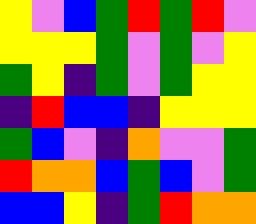[["yellow", "violet", "blue", "green", "red", "green", "red", "violet"], ["yellow", "yellow", "yellow", "green", "violet", "green", "violet", "yellow"], ["green", "yellow", "indigo", "green", "violet", "green", "yellow", "yellow"], ["indigo", "red", "blue", "blue", "indigo", "yellow", "yellow", "yellow"], ["green", "blue", "violet", "indigo", "orange", "violet", "violet", "green"], ["red", "orange", "orange", "blue", "green", "blue", "violet", "green"], ["blue", "blue", "yellow", "indigo", "green", "red", "orange", "orange"]]